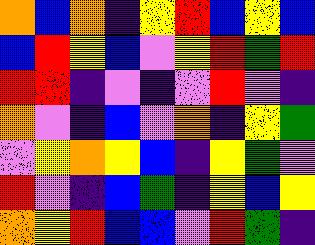[["orange", "blue", "orange", "indigo", "yellow", "red", "blue", "yellow", "blue"], ["blue", "red", "yellow", "blue", "violet", "yellow", "red", "green", "red"], ["red", "red", "indigo", "violet", "indigo", "violet", "red", "violet", "indigo"], ["orange", "violet", "indigo", "blue", "violet", "orange", "indigo", "yellow", "green"], ["violet", "yellow", "orange", "yellow", "blue", "indigo", "yellow", "green", "violet"], ["red", "violet", "indigo", "blue", "green", "indigo", "yellow", "blue", "yellow"], ["orange", "yellow", "red", "blue", "blue", "violet", "red", "green", "indigo"]]